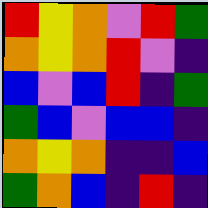[["red", "yellow", "orange", "violet", "red", "green"], ["orange", "yellow", "orange", "red", "violet", "indigo"], ["blue", "violet", "blue", "red", "indigo", "green"], ["green", "blue", "violet", "blue", "blue", "indigo"], ["orange", "yellow", "orange", "indigo", "indigo", "blue"], ["green", "orange", "blue", "indigo", "red", "indigo"]]